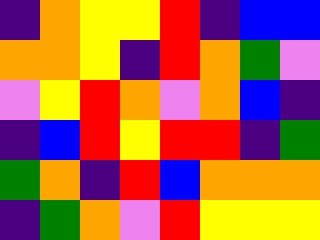[["indigo", "orange", "yellow", "yellow", "red", "indigo", "blue", "blue"], ["orange", "orange", "yellow", "indigo", "red", "orange", "green", "violet"], ["violet", "yellow", "red", "orange", "violet", "orange", "blue", "indigo"], ["indigo", "blue", "red", "yellow", "red", "red", "indigo", "green"], ["green", "orange", "indigo", "red", "blue", "orange", "orange", "orange"], ["indigo", "green", "orange", "violet", "red", "yellow", "yellow", "yellow"]]